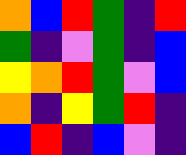[["orange", "blue", "red", "green", "indigo", "red"], ["green", "indigo", "violet", "green", "indigo", "blue"], ["yellow", "orange", "red", "green", "violet", "blue"], ["orange", "indigo", "yellow", "green", "red", "indigo"], ["blue", "red", "indigo", "blue", "violet", "indigo"]]